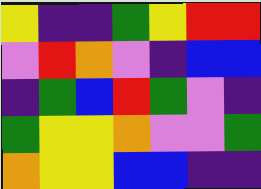[["yellow", "indigo", "indigo", "green", "yellow", "red", "red"], ["violet", "red", "orange", "violet", "indigo", "blue", "blue"], ["indigo", "green", "blue", "red", "green", "violet", "indigo"], ["green", "yellow", "yellow", "orange", "violet", "violet", "green"], ["orange", "yellow", "yellow", "blue", "blue", "indigo", "indigo"]]